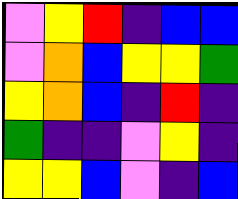[["violet", "yellow", "red", "indigo", "blue", "blue"], ["violet", "orange", "blue", "yellow", "yellow", "green"], ["yellow", "orange", "blue", "indigo", "red", "indigo"], ["green", "indigo", "indigo", "violet", "yellow", "indigo"], ["yellow", "yellow", "blue", "violet", "indigo", "blue"]]